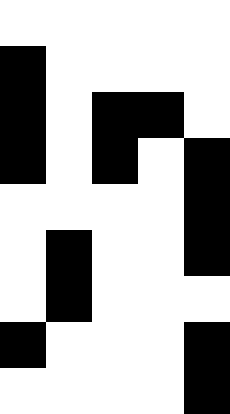[["white", "white", "white", "white", "white"], ["black", "white", "white", "white", "white"], ["black", "white", "black", "black", "white"], ["black", "white", "black", "white", "black"], ["white", "white", "white", "white", "black"], ["white", "black", "white", "white", "black"], ["white", "black", "white", "white", "white"], ["black", "white", "white", "white", "black"], ["white", "white", "white", "white", "black"]]